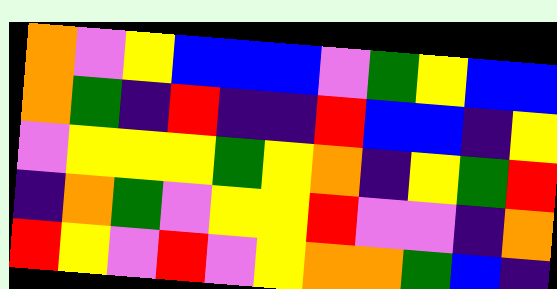[["orange", "violet", "yellow", "blue", "blue", "blue", "violet", "green", "yellow", "blue", "blue"], ["orange", "green", "indigo", "red", "indigo", "indigo", "red", "blue", "blue", "indigo", "yellow"], ["violet", "yellow", "yellow", "yellow", "green", "yellow", "orange", "indigo", "yellow", "green", "red"], ["indigo", "orange", "green", "violet", "yellow", "yellow", "red", "violet", "violet", "indigo", "orange"], ["red", "yellow", "violet", "red", "violet", "yellow", "orange", "orange", "green", "blue", "indigo"]]